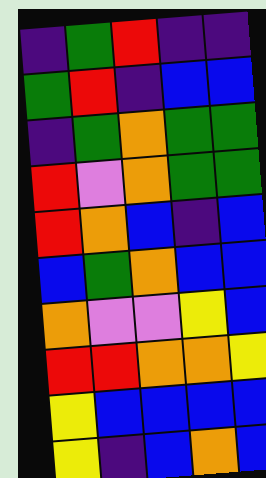[["indigo", "green", "red", "indigo", "indigo"], ["green", "red", "indigo", "blue", "blue"], ["indigo", "green", "orange", "green", "green"], ["red", "violet", "orange", "green", "green"], ["red", "orange", "blue", "indigo", "blue"], ["blue", "green", "orange", "blue", "blue"], ["orange", "violet", "violet", "yellow", "blue"], ["red", "red", "orange", "orange", "yellow"], ["yellow", "blue", "blue", "blue", "blue"], ["yellow", "indigo", "blue", "orange", "blue"]]